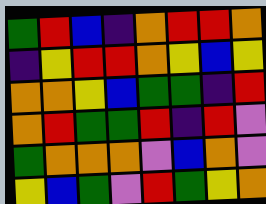[["green", "red", "blue", "indigo", "orange", "red", "red", "orange"], ["indigo", "yellow", "red", "red", "orange", "yellow", "blue", "yellow"], ["orange", "orange", "yellow", "blue", "green", "green", "indigo", "red"], ["orange", "red", "green", "green", "red", "indigo", "red", "violet"], ["green", "orange", "orange", "orange", "violet", "blue", "orange", "violet"], ["yellow", "blue", "green", "violet", "red", "green", "yellow", "orange"]]